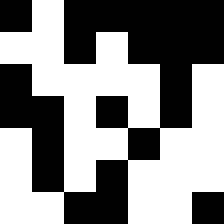[["black", "white", "black", "black", "black", "black", "black"], ["white", "white", "black", "white", "black", "black", "black"], ["black", "white", "white", "white", "white", "black", "white"], ["black", "black", "white", "black", "white", "black", "white"], ["white", "black", "white", "white", "black", "white", "white"], ["white", "black", "white", "black", "white", "white", "white"], ["white", "white", "black", "black", "white", "white", "black"]]